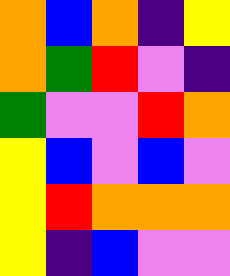[["orange", "blue", "orange", "indigo", "yellow"], ["orange", "green", "red", "violet", "indigo"], ["green", "violet", "violet", "red", "orange"], ["yellow", "blue", "violet", "blue", "violet"], ["yellow", "red", "orange", "orange", "orange"], ["yellow", "indigo", "blue", "violet", "violet"]]